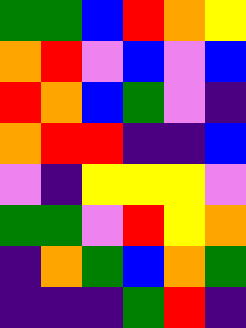[["green", "green", "blue", "red", "orange", "yellow"], ["orange", "red", "violet", "blue", "violet", "blue"], ["red", "orange", "blue", "green", "violet", "indigo"], ["orange", "red", "red", "indigo", "indigo", "blue"], ["violet", "indigo", "yellow", "yellow", "yellow", "violet"], ["green", "green", "violet", "red", "yellow", "orange"], ["indigo", "orange", "green", "blue", "orange", "green"], ["indigo", "indigo", "indigo", "green", "red", "indigo"]]